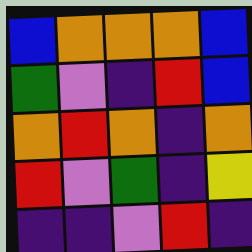[["blue", "orange", "orange", "orange", "blue"], ["green", "violet", "indigo", "red", "blue"], ["orange", "red", "orange", "indigo", "orange"], ["red", "violet", "green", "indigo", "yellow"], ["indigo", "indigo", "violet", "red", "indigo"]]